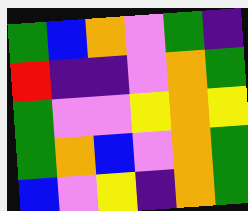[["green", "blue", "orange", "violet", "green", "indigo"], ["red", "indigo", "indigo", "violet", "orange", "green"], ["green", "violet", "violet", "yellow", "orange", "yellow"], ["green", "orange", "blue", "violet", "orange", "green"], ["blue", "violet", "yellow", "indigo", "orange", "green"]]